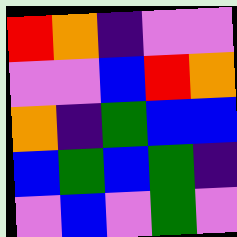[["red", "orange", "indigo", "violet", "violet"], ["violet", "violet", "blue", "red", "orange"], ["orange", "indigo", "green", "blue", "blue"], ["blue", "green", "blue", "green", "indigo"], ["violet", "blue", "violet", "green", "violet"]]